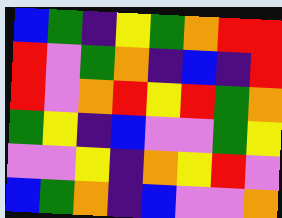[["blue", "green", "indigo", "yellow", "green", "orange", "red", "red"], ["red", "violet", "green", "orange", "indigo", "blue", "indigo", "red"], ["red", "violet", "orange", "red", "yellow", "red", "green", "orange"], ["green", "yellow", "indigo", "blue", "violet", "violet", "green", "yellow"], ["violet", "violet", "yellow", "indigo", "orange", "yellow", "red", "violet"], ["blue", "green", "orange", "indigo", "blue", "violet", "violet", "orange"]]